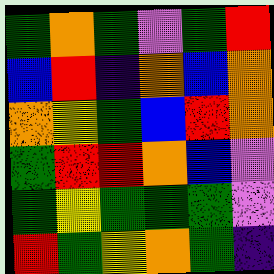[["green", "orange", "green", "violet", "green", "red"], ["blue", "red", "indigo", "orange", "blue", "orange"], ["orange", "yellow", "green", "blue", "red", "orange"], ["green", "red", "red", "orange", "blue", "violet"], ["green", "yellow", "green", "green", "green", "violet"], ["red", "green", "yellow", "orange", "green", "indigo"]]